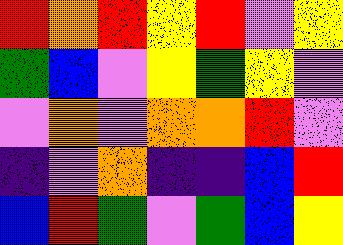[["red", "orange", "red", "yellow", "red", "violet", "yellow"], ["green", "blue", "violet", "yellow", "green", "yellow", "violet"], ["violet", "orange", "violet", "orange", "orange", "red", "violet"], ["indigo", "violet", "orange", "indigo", "indigo", "blue", "red"], ["blue", "red", "green", "violet", "green", "blue", "yellow"]]